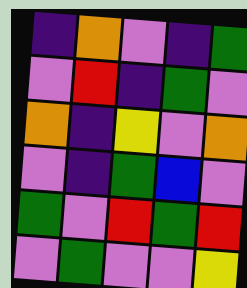[["indigo", "orange", "violet", "indigo", "green"], ["violet", "red", "indigo", "green", "violet"], ["orange", "indigo", "yellow", "violet", "orange"], ["violet", "indigo", "green", "blue", "violet"], ["green", "violet", "red", "green", "red"], ["violet", "green", "violet", "violet", "yellow"]]